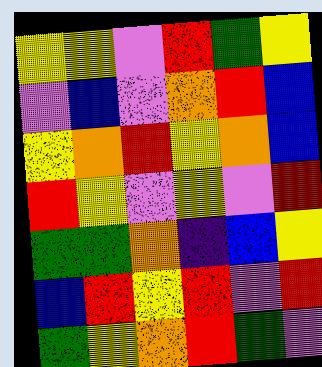[["yellow", "yellow", "violet", "red", "green", "yellow"], ["violet", "blue", "violet", "orange", "red", "blue"], ["yellow", "orange", "red", "yellow", "orange", "blue"], ["red", "yellow", "violet", "yellow", "violet", "red"], ["green", "green", "orange", "indigo", "blue", "yellow"], ["blue", "red", "yellow", "red", "violet", "red"], ["green", "yellow", "orange", "red", "green", "violet"]]